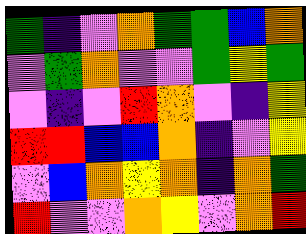[["green", "indigo", "violet", "orange", "green", "green", "blue", "orange"], ["violet", "green", "orange", "violet", "violet", "green", "yellow", "green"], ["violet", "indigo", "violet", "red", "orange", "violet", "indigo", "yellow"], ["red", "red", "blue", "blue", "orange", "indigo", "violet", "yellow"], ["violet", "blue", "orange", "yellow", "orange", "indigo", "orange", "green"], ["red", "violet", "violet", "orange", "yellow", "violet", "orange", "red"]]